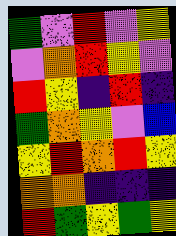[["green", "violet", "red", "violet", "yellow"], ["violet", "orange", "red", "yellow", "violet"], ["red", "yellow", "indigo", "red", "indigo"], ["green", "orange", "yellow", "violet", "blue"], ["yellow", "red", "orange", "red", "yellow"], ["orange", "orange", "indigo", "indigo", "indigo"], ["red", "green", "yellow", "green", "yellow"]]